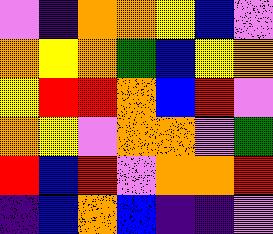[["violet", "indigo", "orange", "orange", "yellow", "blue", "violet"], ["orange", "yellow", "orange", "green", "blue", "yellow", "orange"], ["yellow", "red", "red", "orange", "blue", "red", "violet"], ["orange", "yellow", "violet", "orange", "orange", "violet", "green"], ["red", "blue", "red", "violet", "orange", "orange", "red"], ["indigo", "blue", "orange", "blue", "indigo", "indigo", "violet"]]